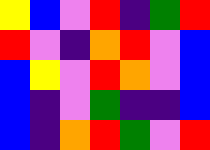[["yellow", "blue", "violet", "red", "indigo", "green", "red"], ["red", "violet", "indigo", "orange", "red", "violet", "blue"], ["blue", "yellow", "violet", "red", "orange", "violet", "blue"], ["blue", "indigo", "violet", "green", "indigo", "indigo", "blue"], ["blue", "indigo", "orange", "red", "green", "violet", "red"]]